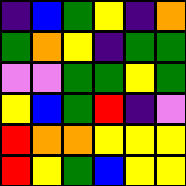[["indigo", "blue", "green", "yellow", "indigo", "orange"], ["green", "orange", "yellow", "indigo", "green", "green"], ["violet", "violet", "green", "green", "yellow", "green"], ["yellow", "blue", "green", "red", "indigo", "violet"], ["red", "orange", "orange", "yellow", "yellow", "yellow"], ["red", "yellow", "green", "blue", "yellow", "yellow"]]